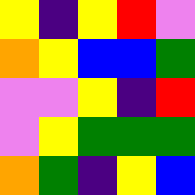[["yellow", "indigo", "yellow", "red", "violet"], ["orange", "yellow", "blue", "blue", "green"], ["violet", "violet", "yellow", "indigo", "red"], ["violet", "yellow", "green", "green", "green"], ["orange", "green", "indigo", "yellow", "blue"]]